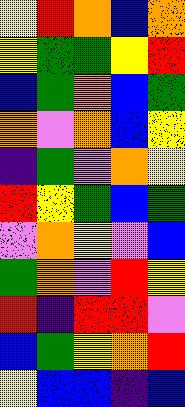[["yellow", "red", "orange", "blue", "orange"], ["yellow", "green", "green", "yellow", "red"], ["blue", "green", "orange", "blue", "green"], ["orange", "violet", "orange", "blue", "yellow"], ["indigo", "green", "violet", "orange", "yellow"], ["red", "yellow", "green", "blue", "green"], ["violet", "orange", "yellow", "violet", "blue"], ["green", "orange", "violet", "red", "yellow"], ["red", "indigo", "red", "red", "violet"], ["blue", "green", "yellow", "orange", "red"], ["yellow", "blue", "blue", "indigo", "blue"]]